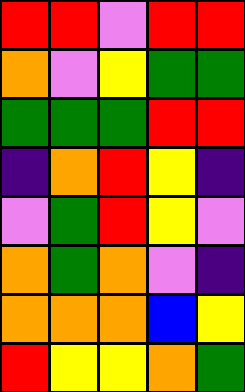[["red", "red", "violet", "red", "red"], ["orange", "violet", "yellow", "green", "green"], ["green", "green", "green", "red", "red"], ["indigo", "orange", "red", "yellow", "indigo"], ["violet", "green", "red", "yellow", "violet"], ["orange", "green", "orange", "violet", "indigo"], ["orange", "orange", "orange", "blue", "yellow"], ["red", "yellow", "yellow", "orange", "green"]]